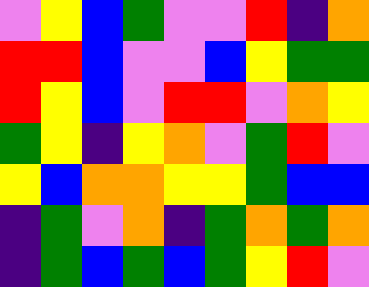[["violet", "yellow", "blue", "green", "violet", "violet", "red", "indigo", "orange"], ["red", "red", "blue", "violet", "violet", "blue", "yellow", "green", "green"], ["red", "yellow", "blue", "violet", "red", "red", "violet", "orange", "yellow"], ["green", "yellow", "indigo", "yellow", "orange", "violet", "green", "red", "violet"], ["yellow", "blue", "orange", "orange", "yellow", "yellow", "green", "blue", "blue"], ["indigo", "green", "violet", "orange", "indigo", "green", "orange", "green", "orange"], ["indigo", "green", "blue", "green", "blue", "green", "yellow", "red", "violet"]]